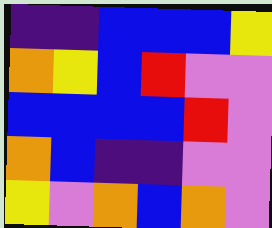[["indigo", "indigo", "blue", "blue", "blue", "yellow"], ["orange", "yellow", "blue", "red", "violet", "violet"], ["blue", "blue", "blue", "blue", "red", "violet"], ["orange", "blue", "indigo", "indigo", "violet", "violet"], ["yellow", "violet", "orange", "blue", "orange", "violet"]]